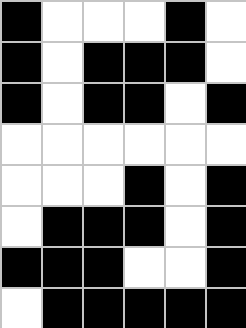[["black", "white", "white", "white", "black", "white"], ["black", "white", "black", "black", "black", "white"], ["black", "white", "black", "black", "white", "black"], ["white", "white", "white", "white", "white", "white"], ["white", "white", "white", "black", "white", "black"], ["white", "black", "black", "black", "white", "black"], ["black", "black", "black", "white", "white", "black"], ["white", "black", "black", "black", "black", "black"]]